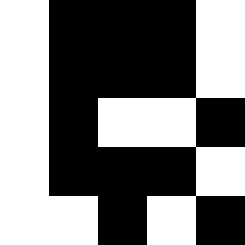[["white", "black", "black", "black", "white"], ["white", "black", "black", "black", "white"], ["white", "black", "white", "white", "black"], ["white", "black", "black", "black", "white"], ["white", "white", "black", "white", "black"]]